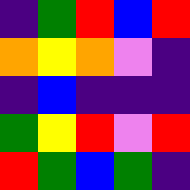[["indigo", "green", "red", "blue", "red"], ["orange", "yellow", "orange", "violet", "indigo"], ["indigo", "blue", "indigo", "indigo", "indigo"], ["green", "yellow", "red", "violet", "red"], ["red", "green", "blue", "green", "indigo"]]